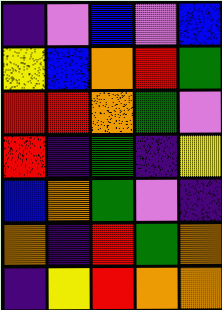[["indigo", "violet", "blue", "violet", "blue"], ["yellow", "blue", "orange", "red", "green"], ["red", "red", "orange", "green", "violet"], ["red", "indigo", "green", "indigo", "yellow"], ["blue", "orange", "green", "violet", "indigo"], ["orange", "indigo", "red", "green", "orange"], ["indigo", "yellow", "red", "orange", "orange"]]